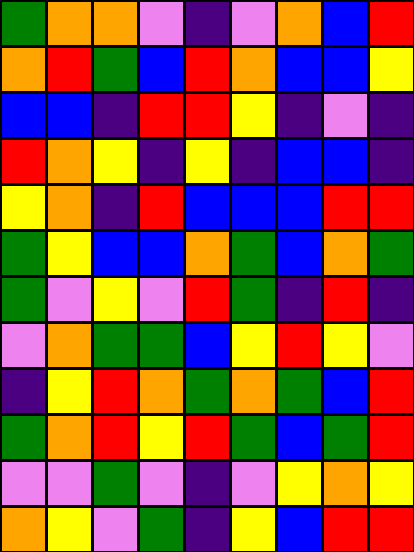[["green", "orange", "orange", "violet", "indigo", "violet", "orange", "blue", "red"], ["orange", "red", "green", "blue", "red", "orange", "blue", "blue", "yellow"], ["blue", "blue", "indigo", "red", "red", "yellow", "indigo", "violet", "indigo"], ["red", "orange", "yellow", "indigo", "yellow", "indigo", "blue", "blue", "indigo"], ["yellow", "orange", "indigo", "red", "blue", "blue", "blue", "red", "red"], ["green", "yellow", "blue", "blue", "orange", "green", "blue", "orange", "green"], ["green", "violet", "yellow", "violet", "red", "green", "indigo", "red", "indigo"], ["violet", "orange", "green", "green", "blue", "yellow", "red", "yellow", "violet"], ["indigo", "yellow", "red", "orange", "green", "orange", "green", "blue", "red"], ["green", "orange", "red", "yellow", "red", "green", "blue", "green", "red"], ["violet", "violet", "green", "violet", "indigo", "violet", "yellow", "orange", "yellow"], ["orange", "yellow", "violet", "green", "indigo", "yellow", "blue", "red", "red"]]